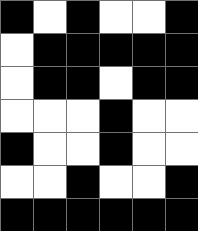[["black", "white", "black", "white", "white", "black"], ["white", "black", "black", "black", "black", "black"], ["white", "black", "black", "white", "black", "black"], ["white", "white", "white", "black", "white", "white"], ["black", "white", "white", "black", "white", "white"], ["white", "white", "black", "white", "white", "black"], ["black", "black", "black", "black", "black", "black"]]